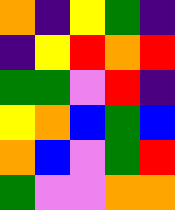[["orange", "indigo", "yellow", "green", "indigo"], ["indigo", "yellow", "red", "orange", "red"], ["green", "green", "violet", "red", "indigo"], ["yellow", "orange", "blue", "green", "blue"], ["orange", "blue", "violet", "green", "red"], ["green", "violet", "violet", "orange", "orange"]]